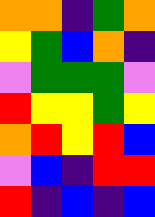[["orange", "orange", "indigo", "green", "orange"], ["yellow", "green", "blue", "orange", "indigo"], ["violet", "green", "green", "green", "violet"], ["red", "yellow", "yellow", "green", "yellow"], ["orange", "red", "yellow", "red", "blue"], ["violet", "blue", "indigo", "red", "red"], ["red", "indigo", "blue", "indigo", "blue"]]